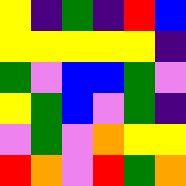[["yellow", "indigo", "green", "indigo", "red", "blue"], ["yellow", "yellow", "yellow", "yellow", "yellow", "indigo"], ["green", "violet", "blue", "blue", "green", "violet"], ["yellow", "green", "blue", "violet", "green", "indigo"], ["violet", "green", "violet", "orange", "yellow", "yellow"], ["red", "orange", "violet", "red", "green", "orange"]]